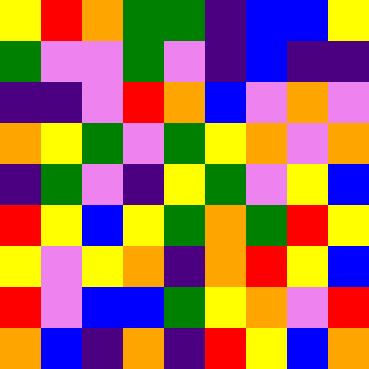[["yellow", "red", "orange", "green", "green", "indigo", "blue", "blue", "yellow"], ["green", "violet", "violet", "green", "violet", "indigo", "blue", "indigo", "indigo"], ["indigo", "indigo", "violet", "red", "orange", "blue", "violet", "orange", "violet"], ["orange", "yellow", "green", "violet", "green", "yellow", "orange", "violet", "orange"], ["indigo", "green", "violet", "indigo", "yellow", "green", "violet", "yellow", "blue"], ["red", "yellow", "blue", "yellow", "green", "orange", "green", "red", "yellow"], ["yellow", "violet", "yellow", "orange", "indigo", "orange", "red", "yellow", "blue"], ["red", "violet", "blue", "blue", "green", "yellow", "orange", "violet", "red"], ["orange", "blue", "indigo", "orange", "indigo", "red", "yellow", "blue", "orange"]]